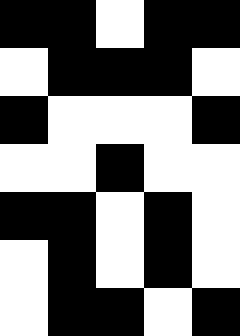[["black", "black", "white", "black", "black"], ["white", "black", "black", "black", "white"], ["black", "white", "white", "white", "black"], ["white", "white", "black", "white", "white"], ["black", "black", "white", "black", "white"], ["white", "black", "white", "black", "white"], ["white", "black", "black", "white", "black"]]